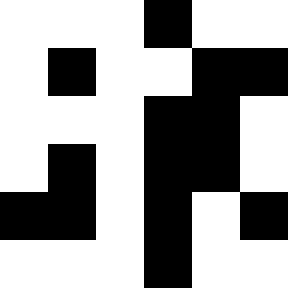[["white", "white", "white", "black", "white", "white"], ["white", "black", "white", "white", "black", "black"], ["white", "white", "white", "black", "black", "white"], ["white", "black", "white", "black", "black", "white"], ["black", "black", "white", "black", "white", "black"], ["white", "white", "white", "black", "white", "white"]]